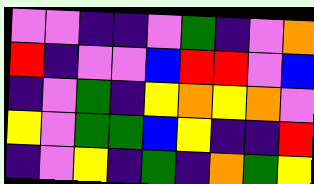[["violet", "violet", "indigo", "indigo", "violet", "green", "indigo", "violet", "orange"], ["red", "indigo", "violet", "violet", "blue", "red", "red", "violet", "blue"], ["indigo", "violet", "green", "indigo", "yellow", "orange", "yellow", "orange", "violet"], ["yellow", "violet", "green", "green", "blue", "yellow", "indigo", "indigo", "red"], ["indigo", "violet", "yellow", "indigo", "green", "indigo", "orange", "green", "yellow"]]